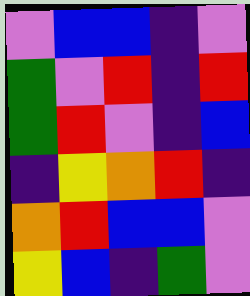[["violet", "blue", "blue", "indigo", "violet"], ["green", "violet", "red", "indigo", "red"], ["green", "red", "violet", "indigo", "blue"], ["indigo", "yellow", "orange", "red", "indigo"], ["orange", "red", "blue", "blue", "violet"], ["yellow", "blue", "indigo", "green", "violet"]]